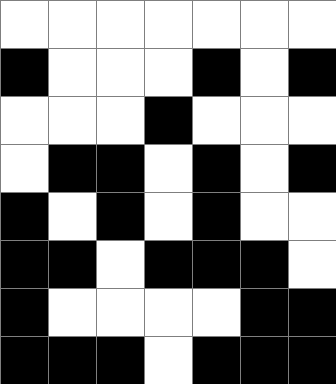[["white", "white", "white", "white", "white", "white", "white"], ["black", "white", "white", "white", "black", "white", "black"], ["white", "white", "white", "black", "white", "white", "white"], ["white", "black", "black", "white", "black", "white", "black"], ["black", "white", "black", "white", "black", "white", "white"], ["black", "black", "white", "black", "black", "black", "white"], ["black", "white", "white", "white", "white", "black", "black"], ["black", "black", "black", "white", "black", "black", "black"]]